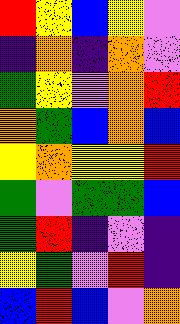[["red", "yellow", "blue", "yellow", "violet"], ["indigo", "orange", "indigo", "orange", "violet"], ["green", "yellow", "violet", "orange", "red"], ["orange", "green", "blue", "orange", "blue"], ["yellow", "orange", "yellow", "yellow", "red"], ["green", "violet", "green", "green", "blue"], ["green", "red", "indigo", "violet", "indigo"], ["yellow", "green", "violet", "red", "indigo"], ["blue", "red", "blue", "violet", "orange"]]